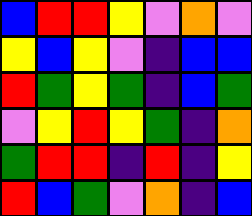[["blue", "red", "red", "yellow", "violet", "orange", "violet"], ["yellow", "blue", "yellow", "violet", "indigo", "blue", "blue"], ["red", "green", "yellow", "green", "indigo", "blue", "green"], ["violet", "yellow", "red", "yellow", "green", "indigo", "orange"], ["green", "red", "red", "indigo", "red", "indigo", "yellow"], ["red", "blue", "green", "violet", "orange", "indigo", "blue"]]